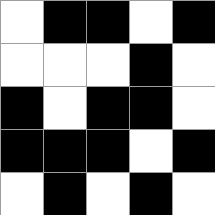[["white", "black", "black", "white", "black"], ["white", "white", "white", "black", "white"], ["black", "white", "black", "black", "white"], ["black", "black", "black", "white", "black"], ["white", "black", "white", "black", "white"]]